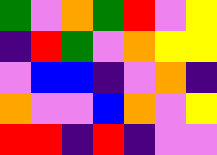[["green", "violet", "orange", "green", "red", "violet", "yellow"], ["indigo", "red", "green", "violet", "orange", "yellow", "yellow"], ["violet", "blue", "blue", "indigo", "violet", "orange", "indigo"], ["orange", "violet", "violet", "blue", "orange", "violet", "yellow"], ["red", "red", "indigo", "red", "indigo", "violet", "violet"]]